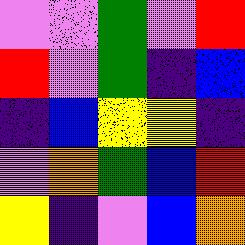[["violet", "violet", "green", "violet", "red"], ["red", "violet", "green", "indigo", "blue"], ["indigo", "blue", "yellow", "yellow", "indigo"], ["violet", "orange", "green", "blue", "red"], ["yellow", "indigo", "violet", "blue", "orange"]]